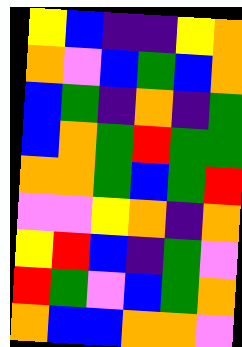[["yellow", "blue", "indigo", "indigo", "yellow", "orange"], ["orange", "violet", "blue", "green", "blue", "orange"], ["blue", "green", "indigo", "orange", "indigo", "green"], ["blue", "orange", "green", "red", "green", "green"], ["orange", "orange", "green", "blue", "green", "red"], ["violet", "violet", "yellow", "orange", "indigo", "orange"], ["yellow", "red", "blue", "indigo", "green", "violet"], ["red", "green", "violet", "blue", "green", "orange"], ["orange", "blue", "blue", "orange", "orange", "violet"]]